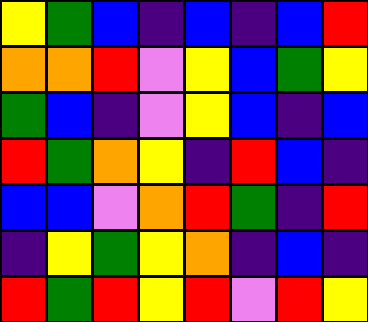[["yellow", "green", "blue", "indigo", "blue", "indigo", "blue", "red"], ["orange", "orange", "red", "violet", "yellow", "blue", "green", "yellow"], ["green", "blue", "indigo", "violet", "yellow", "blue", "indigo", "blue"], ["red", "green", "orange", "yellow", "indigo", "red", "blue", "indigo"], ["blue", "blue", "violet", "orange", "red", "green", "indigo", "red"], ["indigo", "yellow", "green", "yellow", "orange", "indigo", "blue", "indigo"], ["red", "green", "red", "yellow", "red", "violet", "red", "yellow"]]